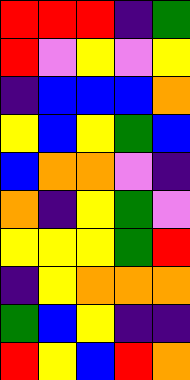[["red", "red", "red", "indigo", "green"], ["red", "violet", "yellow", "violet", "yellow"], ["indigo", "blue", "blue", "blue", "orange"], ["yellow", "blue", "yellow", "green", "blue"], ["blue", "orange", "orange", "violet", "indigo"], ["orange", "indigo", "yellow", "green", "violet"], ["yellow", "yellow", "yellow", "green", "red"], ["indigo", "yellow", "orange", "orange", "orange"], ["green", "blue", "yellow", "indigo", "indigo"], ["red", "yellow", "blue", "red", "orange"]]